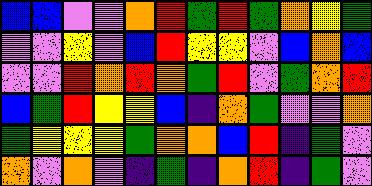[["blue", "blue", "violet", "violet", "orange", "red", "green", "red", "green", "orange", "yellow", "green"], ["violet", "violet", "yellow", "violet", "blue", "red", "yellow", "yellow", "violet", "blue", "orange", "blue"], ["violet", "violet", "red", "orange", "red", "orange", "green", "red", "violet", "green", "orange", "red"], ["blue", "green", "red", "yellow", "yellow", "blue", "indigo", "orange", "green", "violet", "violet", "orange"], ["green", "yellow", "yellow", "yellow", "green", "orange", "orange", "blue", "red", "indigo", "green", "violet"], ["orange", "violet", "orange", "violet", "indigo", "green", "indigo", "orange", "red", "indigo", "green", "violet"]]